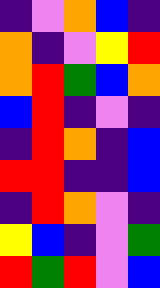[["indigo", "violet", "orange", "blue", "indigo"], ["orange", "indigo", "violet", "yellow", "red"], ["orange", "red", "green", "blue", "orange"], ["blue", "red", "indigo", "violet", "indigo"], ["indigo", "red", "orange", "indigo", "blue"], ["red", "red", "indigo", "indigo", "blue"], ["indigo", "red", "orange", "violet", "indigo"], ["yellow", "blue", "indigo", "violet", "green"], ["red", "green", "red", "violet", "blue"]]